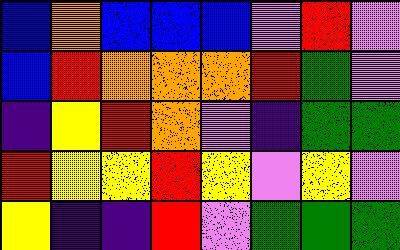[["blue", "orange", "blue", "blue", "blue", "violet", "red", "violet"], ["blue", "red", "orange", "orange", "orange", "red", "green", "violet"], ["indigo", "yellow", "red", "orange", "violet", "indigo", "green", "green"], ["red", "yellow", "yellow", "red", "yellow", "violet", "yellow", "violet"], ["yellow", "indigo", "indigo", "red", "violet", "green", "green", "green"]]